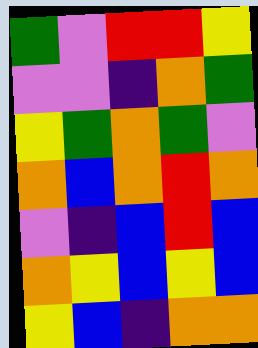[["green", "violet", "red", "red", "yellow"], ["violet", "violet", "indigo", "orange", "green"], ["yellow", "green", "orange", "green", "violet"], ["orange", "blue", "orange", "red", "orange"], ["violet", "indigo", "blue", "red", "blue"], ["orange", "yellow", "blue", "yellow", "blue"], ["yellow", "blue", "indigo", "orange", "orange"]]